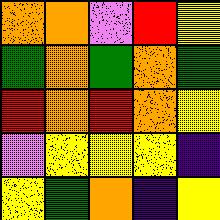[["orange", "orange", "violet", "red", "yellow"], ["green", "orange", "green", "orange", "green"], ["red", "orange", "red", "orange", "yellow"], ["violet", "yellow", "yellow", "yellow", "indigo"], ["yellow", "green", "orange", "indigo", "yellow"]]